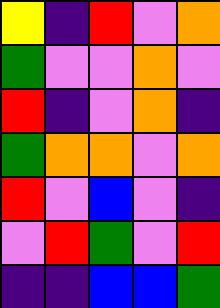[["yellow", "indigo", "red", "violet", "orange"], ["green", "violet", "violet", "orange", "violet"], ["red", "indigo", "violet", "orange", "indigo"], ["green", "orange", "orange", "violet", "orange"], ["red", "violet", "blue", "violet", "indigo"], ["violet", "red", "green", "violet", "red"], ["indigo", "indigo", "blue", "blue", "green"]]